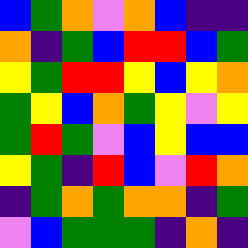[["blue", "green", "orange", "violet", "orange", "blue", "indigo", "indigo"], ["orange", "indigo", "green", "blue", "red", "red", "blue", "green"], ["yellow", "green", "red", "red", "yellow", "blue", "yellow", "orange"], ["green", "yellow", "blue", "orange", "green", "yellow", "violet", "yellow"], ["green", "red", "green", "violet", "blue", "yellow", "blue", "blue"], ["yellow", "green", "indigo", "red", "blue", "violet", "red", "orange"], ["indigo", "green", "orange", "green", "orange", "orange", "indigo", "green"], ["violet", "blue", "green", "green", "green", "indigo", "orange", "indigo"]]